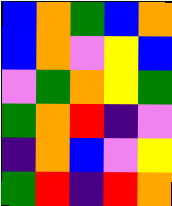[["blue", "orange", "green", "blue", "orange"], ["blue", "orange", "violet", "yellow", "blue"], ["violet", "green", "orange", "yellow", "green"], ["green", "orange", "red", "indigo", "violet"], ["indigo", "orange", "blue", "violet", "yellow"], ["green", "red", "indigo", "red", "orange"]]